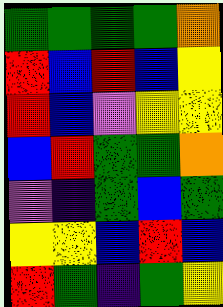[["green", "green", "green", "green", "orange"], ["red", "blue", "red", "blue", "yellow"], ["red", "blue", "violet", "yellow", "yellow"], ["blue", "red", "green", "green", "orange"], ["violet", "indigo", "green", "blue", "green"], ["yellow", "yellow", "blue", "red", "blue"], ["red", "green", "indigo", "green", "yellow"]]